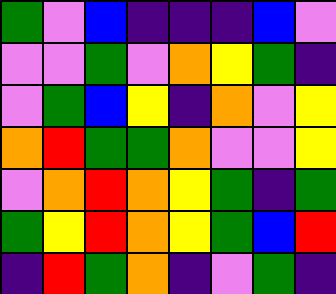[["green", "violet", "blue", "indigo", "indigo", "indigo", "blue", "violet"], ["violet", "violet", "green", "violet", "orange", "yellow", "green", "indigo"], ["violet", "green", "blue", "yellow", "indigo", "orange", "violet", "yellow"], ["orange", "red", "green", "green", "orange", "violet", "violet", "yellow"], ["violet", "orange", "red", "orange", "yellow", "green", "indigo", "green"], ["green", "yellow", "red", "orange", "yellow", "green", "blue", "red"], ["indigo", "red", "green", "orange", "indigo", "violet", "green", "indigo"]]